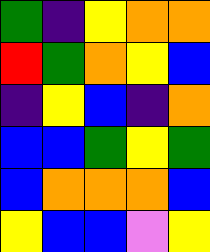[["green", "indigo", "yellow", "orange", "orange"], ["red", "green", "orange", "yellow", "blue"], ["indigo", "yellow", "blue", "indigo", "orange"], ["blue", "blue", "green", "yellow", "green"], ["blue", "orange", "orange", "orange", "blue"], ["yellow", "blue", "blue", "violet", "yellow"]]